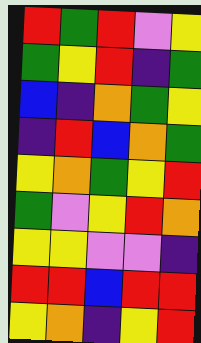[["red", "green", "red", "violet", "yellow"], ["green", "yellow", "red", "indigo", "green"], ["blue", "indigo", "orange", "green", "yellow"], ["indigo", "red", "blue", "orange", "green"], ["yellow", "orange", "green", "yellow", "red"], ["green", "violet", "yellow", "red", "orange"], ["yellow", "yellow", "violet", "violet", "indigo"], ["red", "red", "blue", "red", "red"], ["yellow", "orange", "indigo", "yellow", "red"]]